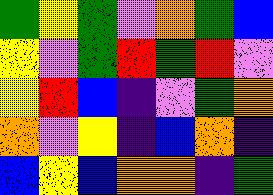[["green", "yellow", "green", "violet", "orange", "green", "blue"], ["yellow", "violet", "green", "red", "green", "red", "violet"], ["yellow", "red", "blue", "indigo", "violet", "green", "orange"], ["orange", "violet", "yellow", "indigo", "blue", "orange", "indigo"], ["blue", "yellow", "blue", "orange", "orange", "indigo", "green"]]